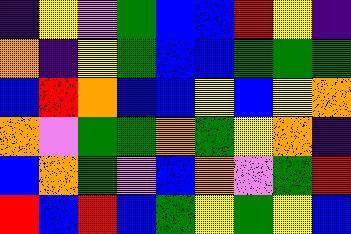[["indigo", "yellow", "violet", "green", "blue", "blue", "red", "yellow", "indigo"], ["orange", "indigo", "yellow", "green", "blue", "blue", "green", "green", "green"], ["blue", "red", "orange", "blue", "blue", "yellow", "blue", "yellow", "orange"], ["orange", "violet", "green", "green", "orange", "green", "yellow", "orange", "indigo"], ["blue", "orange", "green", "violet", "blue", "orange", "violet", "green", "red"], ["red", "blue", "red", "blue", "green", "yellow", "green", "yellow", "blue"]]